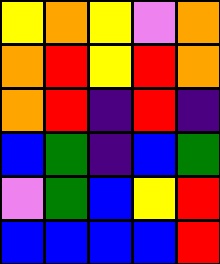[["yellow", "orange", "yellow", "violet", "orange"], ["orange", "red", "yellow", "red", "orange"], ["orange", "red", "indigo", "red", "indigo"], ["blue", "green", "indigo", "blue", "green"], ["violet", "green", "blue", "yellow", "red"], ["blue", "blue", "blue", "blue", "red"]]